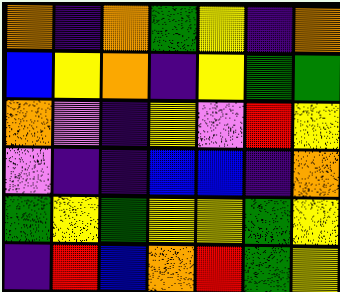[["orange", "indigo", "orange", "green", "yellow", "indigo", "orange"], ["blue", "yellow", "orange", "indigo", "yellow", "green", "green"], ["orange", "violet", "indigo", "yellow", "violet", "red", "yellow"], ["violet", "indigo", "indigo", "blue", "blue", "indigo", "orange"], ["green", "yellow", "green", "yellow", "yellow", "green", "yellow"], ["indigo", "red", "blue", "orange", "red", "green", "yellow"]]